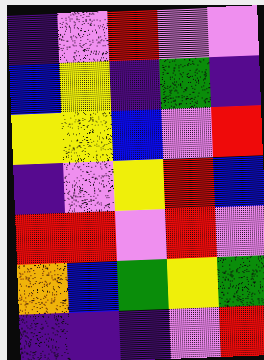[["indigo", "violet", "red", "violet", "violet"], ["blue", "yellow", "indigo", "green", "indigo"], ["yellow", "yellow", "blue", "violet", "red"], ["indigo", "violet", "yellow", "red", "blue"], ["red", "red", "violet", "red", "violet"], ["orange", "blue", "green", "yellow", "green"], ["indigo", "indigo", "indigo", "violet", "red"]]